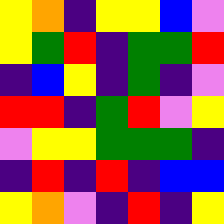[["yellow", "orange", "indigo", "yellow", "yellow", "blue", "violet"], ["yellow", "green", "red", "indigo", "green", "green", "red"], ["indigo", "blue", "yellow", "indigo", "green", "indigo", "violet"], ["red", "red", "indigo", "green", "red", "violet", "yellow"], ["violet", "yellow", "yellow", "green", "green", "green", "indigo"], ["indigo", "red", "indigo", "red", "indigo", "blue", "blue"], ["yellow", "orange", "violet", "indigo", "red", "indigo", "yellow"]]